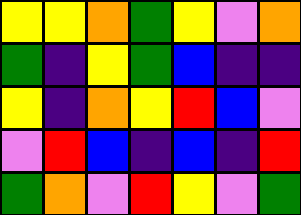[["yellow", "yellow", "orange", "green", "yellow", "violet", "orange"], ["green", "indigo", "yellow", "green", "blue", "indigo", "indigo"], ["yellow", "indigo", "orange", "yellow", "red", "blue", "violet"], ["violet", "red", "blue", "indigo", "blue", "indigo", "red"], ["green", "orange", "violet", "red", "yellow", "violet", "green"]]